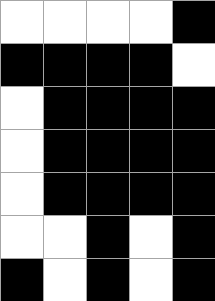[["white", "white", "white", "white", "black"], ["black", "black", "black", "black", "white"], ["white", "black", "black", "black", "black"], ["white", "black", "black", "black", "black"], ["white", "black", "black", "black", "black"], ["white", "white", "black", "white", "black"], ["black", "white", "black", "white", "black"]]